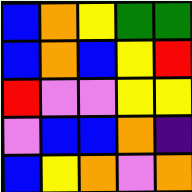[["blue", "orange", "yellow", "green", "green"], ["blue", "orange", "blue", "yellow", "red"], ["red", "violet", "violet", "yellow", "yellow"], ["violet", "blue", "blue", "orange", "indigo"], ["blue", "yellow", "orange", "violet", "orange"]]